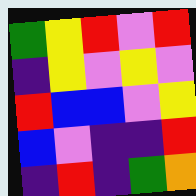[["green", "yellow", "red", "violet", "red"], ["indigo", "yellow", "violet", "yellow", "violet"], ["red", "blue", "blue", "violet", "yellow"], ["blue", "violet", "indigo", "indigo", "red"], ["indigo", "red", "indigo", "green", "orange"]]